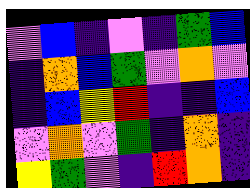[["violet", "blue", "indigo", "violet", "indigo", "green", "blue"], ["indigo", "orange", "blue", "green", "violet", "orange", "violet"], ["indigo", "blue", "yellow", "red", "indigo", "indigo", "blue"], ["violet", "orange", "violet", "green", "indigo", "orange", "indigo"], ["yellow", "green", "violet", "indigo", "red", "orange", "indigo"]]